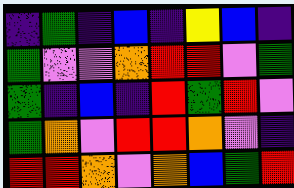[["indigo", "green", "indigo", "blue", "indigo", "yellow", "blue", "indigo"], ["green", "violet", "violet", "orange", "red", "red", "violet", "green"], ["green", "indigo", "blue", "indigo", "red", "green", "red", "violet"], ["green", "orange", "violet", "red", "red", "orange", "violet", "indigo"], ["red", "red", "orange", "violet", "orange", "blue", "green", "red"]]